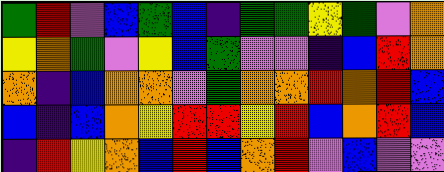[["green", "red", "violet", "blue", "green", "blue", "indigo", "green", "green", "yellow", "green", "violet", "orange"], ["yellow", "orange", "green", "violet", "yellow", "blue", "green", "violet", "violet", "indigo", "blue", "red", "orange"], ["orange", "indigo", "blue", "orange", "orange", "violet", "green", "orange", "orange", "red", "orange", "red", "blue"], ["blue", "indigo", "blue", "orange", "yellow", "red", "red", "yellow", "red", "blue", "orange", "red", "blue"], ["indigo", "red", "yellow", "orange", "blue", "red", "blue", "orange", "red", "violet", "blue", "violet", "violet"]]